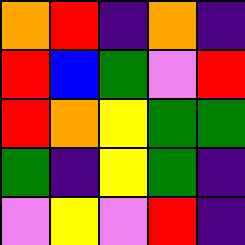[["orange", "red", "indigo", "orange", "indigo"], ["red", "blue", "green", "violet", "red"], ["red", "orange", "yellow", "green", "green"], ["green", "indigo", "yellow", "green", "indigo"], ["violet", "yellow", "violet", "red", "indigo"]]